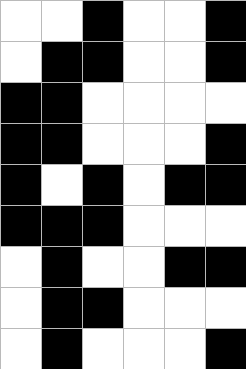[["white", "white", "black", "white", "white", "black"], ["white", "black", "black", "white", "white", "black"], ["black", "black", "white", "white", "white", "white"], ["black", "black", "white", "white", "white", "black"], ["black", "white", "black", "white", "black", "black"], ["black", "black", "black", "white", "white", "white"], ["white", "black", "white", "white", "black", "black"], ["white", "black", "black", "white", "white", "white"], ["white", "black", "white", "white", "white", "black"]]